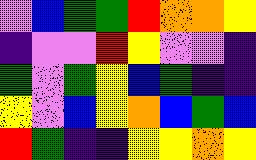[["violet", "blue", "green", "green", "red", "orange", "orange", "yellow"], ["indigo", "violet", "violet", "red", "yellow", "violet", "violet", "indigo"], ["green", "violet", "green", "yellow", "blue", "green", "indigo", "indigo"], ["yellow", "violet", "blue", "yellow", "orange", "blue", "green", "blue"], ["red", "green", "indigo", "indigo", "yellow", "yellow", "orange", "yellow"]]